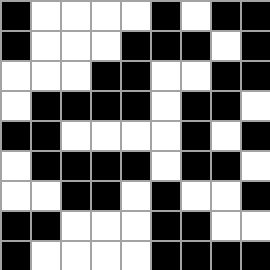[["black", "white", "white", "white", "white", "black", "white", "black", "black"], ["black", "white", "white", "white", "black", "black", "black", "white", "black"], ["white", "white", "white", "black", "black", "white", "white", "black", "black"], ["white", "black", "black", "black", "black", "white", "black", "black", "white"], ["black", "black", "white", "white", "white", "white", "black", "white", "black"], ["white", "black", "black", "black", "black", "white", "black", "black", "white"], ["white", "white", "black", "black", "white", "black", "white", "white", "black"], ["black", "black", "white", "white", "white", "black", "black", "white", "white"], ["black", "white", "white", "white", "white", "black", "black", "black", "black"]]